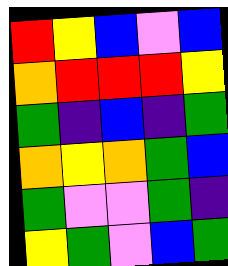[["red", "yellow", "blue", "violet", "blue"], ["orange", "red", "red", "red", "yellow"], ["green", "indigo", "blue", "indigo", "green"], ["orange", "yellow", "orange", "green", "blue"], ["green", "violet", "violet", "green", "indigo"], ["yellow", "green", "violet", "blue", "green"]]